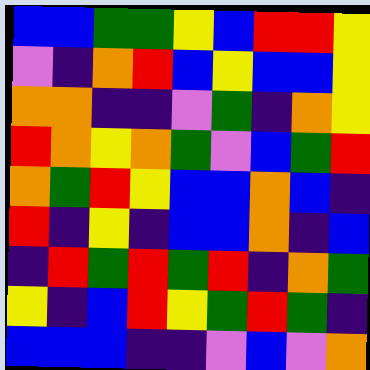[["blue", "blue", "green", "green", "yellow", "blue", "red", "red", "yellow"], ["violet", "indigo", "orange", "red", "blue", "yellow", "blue", "blue", "yellow"], ["orange", "orange", "indigo", "indigo", "violet", "green", "indigo", "orange", "yellow"], ["red", "orange", "yellow", "orange", "green", "violet", "blue", "green", "red"], ["orange", "green", "red", "yellow", "blue", "blue", "orange", "blue", "indigo"], ["red", "indigo", "yellow", "indigo", "blue", "blue", "orange", "indigo", "blue"], ["indigo", "red", "green", "red", "green", "red", "indigo", "orange", "green"], ["yellow", "indigo", "blue", "red", "yellow", "green", "red", "green", "indigo"], ["blue", "blue", "blue", "indigo", "indigo", "violet", "blue", "violet", "orange"]]